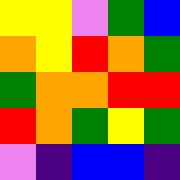[["yellow", "yellow", "violet", "green", "blue"], ["orange", "yellow", "red", "orange", "green"], ["green", "orange", "orange", "red", "red"], ["red", "orange", "green", "yellow", "green"], ["violet", "indigo", "blue", "blue", "indigo"]]